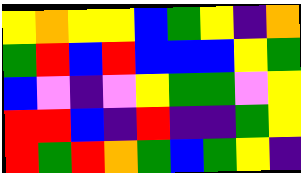[["yellow", "orange", "yellow", "yellow", "blue", "green", "yellow", "indigo", "orange"], ["green", "red", "blue", "red", "blue", "blue", "blue", "yellow", "green"], ["blue", "violet", "indigo", "violet", "yellow", "green", "green", "violet", "yellow"], ["red", "red", "blue", "indigo", "red", "indigo", "indigo", "green", "yellow"], ["red", "green", "red", "orange", "green", "blue", "green", "yellow", "indigo"]]